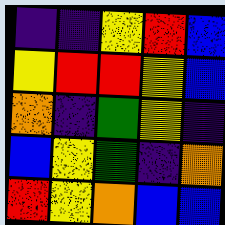[["indigo", "indigo", "yellow", "red", "blue"], ["yellow", "red", "red", "yellow", "blue"], ["orange", "indigo", "green", "yellow", "indigo"], ["blue", "yellow", "green", "indigo", "orange"], ["red", "yellow", "orange", "blue", "blue"]]